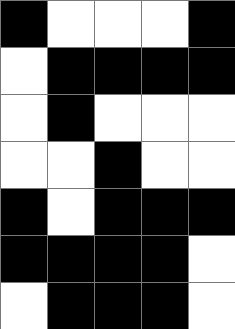[["black", "white", "white", "white", "black"], ["white", "black", "black", "black", "black"], ["white", "black", "white", "white", "white"], ["white", "white", "black", "white", "white"], ["black", "white", "black", "black", "black"], ["black", "black", "black", "black", "white"], ["white", "black", "black", "black", "white"]]